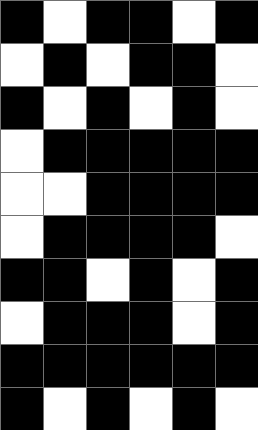[["black", "white", "black", "black", "white", "black"], ["white", "black", "white", "black", "black", "white"], ["black", "white", "black", "white", "black", "white"], ["white", "black", "black", "black", "black", "black"], ["white", "white", "black", "black", "black", "black"], ["white", "black", "black", "black", "black", "white"], ["black", "black", "white", "black", "white", "black"], ["white", "black", "black", "black", "white", "black"], ["black", "black", "black", "black", "black", "black"], ["black", "white", "black", "white", "black", "white"]]